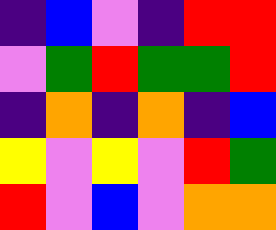[["indigo", "blue", "violet", "indigo", "red", "red"], ["violet", "green", "red", "green", "green", "red"], ["indigo", "orange", "indigo", "orange", "indigo", "blue"], ["yellow", "violet", "yellow", "violet", "red", "green"], ["red", "violet", "blue", "violet", "orange", "orange"]]